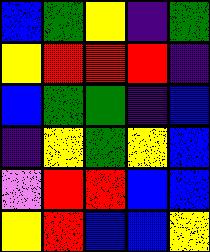[["blue", "green", "yellow", "indigo", "green"], ["yellow", "red", "red", "red", "indigo"], ["blue", "green", "green", "indigo", "blue"], ["indigo", "yellow", "green", "yellow", "blue"], ["violet", "red", "red", "blue", "blue"], ["yellow", "red", "blue", "blue", "yellow"]]